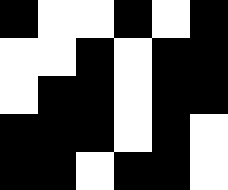[["black", "white", "white", "black", "white", "black"], ["white", "white", "black", "white", "black", "black"], ["white", "black", "black", "white", "black", "black"], ["black", "black", "black", "white", "black", "white"], ["black", "black", "white", "black", "black", "white"]]